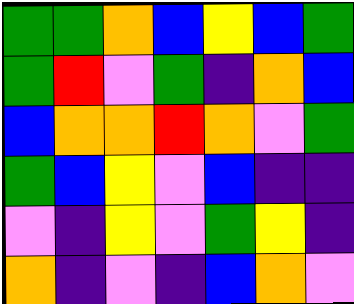[["green", "green", "orange", "blue", "yellow", "blue", "green"], ["green", "red", "violet", "green", "indigo", "orange", "blue"], ["blue", "orange", "orange", "red", "orange", "violet", "green"], ["green", "blue", "yellow", "violet", "blue", "indigo", "indigo"], ["violet", "indigo", "yellow", "violet", "green", "yellow", "indigo"], ["orange", "indigo", "violet", "indigo", "blue", "orange", "violet"]]